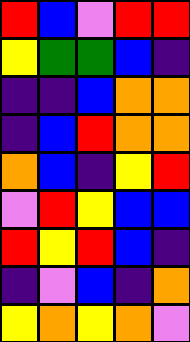[["red", "blue", "violet", "red", "red"], ["yellow", "green", "green", "blue", "indigo"], ["indigo", "indigo", "blue", "orange", "orange"], ["indigo", "blue", "red", "orange", "orange"], ["orange", "blue", "indigo", "yellow", "red"], ["violet", "red", "yellow", "blue", "blue"], ["red", "yellow", "red", "blue", "indigo"], ["indigo", "violet", "blue", "indigo", "orange"], ["yellow", "orange", "yellow", "orange", "violet"]]